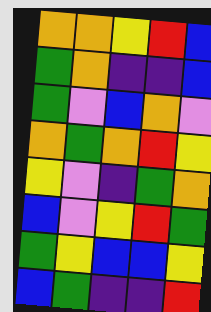[["orange", "orange", "yellow", "red", "blue"], ["green", "orange", "indigo", "indigo", "blue"], ["green", "violet", "blue", "orange", "violet"], ["orange", "green", "orange", "red", "yellow"], ["yellow", "violet", "indigo", "green", "orange"], ["blue", "violet", "yellow", "red", "green"], ["green", "yellow", "blue", "blue", "yellow"], ["blue", "green", "indigo", "indigo", "red"]]